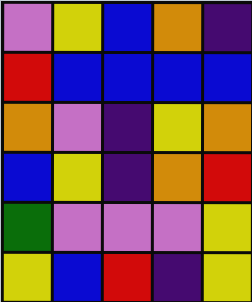[["violet", "yellow", "blue", "orange", "indigo"], ["red", "blue", "blue", "blue", "blue"], ["orange", "violet", "indigo", "yellow", "orange"], ["blue", "yellow", "indigo", "orange", "red"], ["green", "violet", "violet", "violet", "yellow"], ["yellow", "blue", "red", "indigo", "yellow"]]